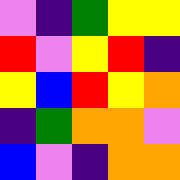[["violet", "indigo", "green", "yellow", "yellow"], ["red", "violet", "yellow", "red", "indigo"], ["yellow", "blue", "red", "yellow", "orange"], ["indigo", "green", "orange", "orange", "violet"], ["blue", "violet", "indigo", "orange", "orange"]]